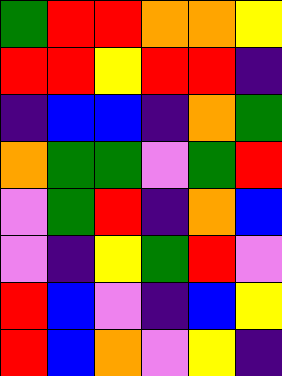[["green", "red", "red", "orange", "orange", "yellow"], ["red", "red", "yellow", "red", "red", "indigo"], ["indigo", "blue", "blue", "indigo", "orange", "green"], ["orange", "green", "green", "violet", "green", "red"], ["violet", "green", "red", "indigo", "orange", "blue"], ["violet", "indigo", "yellow", "green", "red", "violet"], ["red", "blue", "violet", "indigo", "blue", "yellow"], ["red", "blue", "orange", "violet", "yellow", "indigo"]]